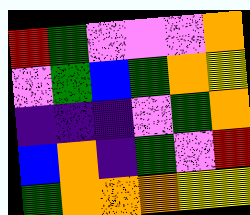[["red", "green", "violet", "violet", "violet", "orange"], ["violet", "green", "blue", "green", "orange", "yellow"], ["indigo", "indigo", "indigo", "violet", "green", "orange"], ["blue", "orange", "indigo", "green", "violet", "red"], ["green", "orange", "orange", "orange", "yellow", "yellow"]]